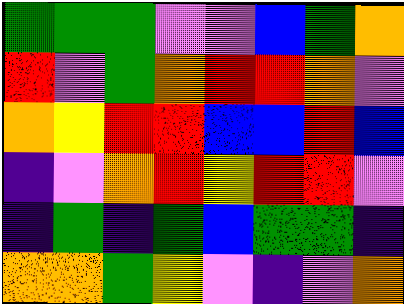[["green", "green", "green", "violet", "violet", "blue", "green", "orange"], ["red", "violet", "green", "orange", "red", "red", "orange", "violet"], ["orange", "yellow", "red", "red", "blue", "blue", "red", "blue"], ["indigo", "violet", "orange", "red", "yellow", "red", "red", "violet"], ["indigo", "green", "indigo", "green", "blue", "green", "green", "indigo"], ["orange", "orange", "green", "yellow", "violet", "indigo", "violet", "orange"]]